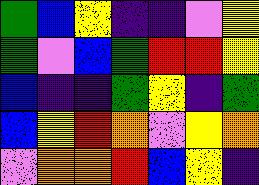[["green", "blue", "yellow", "indigo", "indigo", "violet", "yellow"], ["green", "violet", "blue", "green", "red", "red", "yellow"], ["blue", "indigo", "indigo", "green", "yellow", "indigo", "green"], ["blue", "yellow", "red", "orange", "violet", "yellow", "orange"], ["violet", "orange", "orange", "red", "blue", "yellow", "indigo"]]